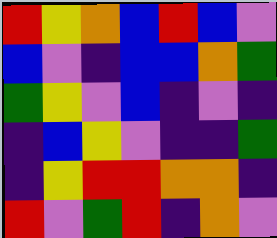[["red", "yellow", "orange", "blue", "red", "blue", "violet"], ["blue", "violet", "indigo", "blue", "blue", "orange", "green"], ["green", "yellow", "violet", "blue", "indigo", "violet", "indigo"], ["indigo", "blue", "yellow", "violet", "indigo", "indigo", "green"], ["indigo", "yellow", "red", "red", "orange", "orange", "indigo"], ["red", "violet", "green", "red", "indigo", "orange", "violet"]]